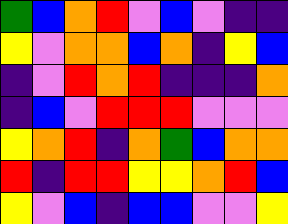[["green", "blue", "orange", "red", "violet", "blue", "violet", "indigo", "indigo"], ["yellow", "violet", "orange", "orange", "blue", "orange", "indigo", "yellow", "blue"], ["indigo", "violet", "red", "orange", "red", "indigo", "indigo", "indigo", "orange"], ["indigo", "blue", "violet", "red", "red", "red", "violet", "violet", "violet"], ["yellow", "orange", "red", "indigo", "orange", "green", "blue", "orange", "orange"], ["red", "indigo", "red", "red", "yellow", "yellow", "orange", "red", "blue"], ["yellow", "violet", "blue", "indigo", "blue", "blue", "violet", "violet", "yellow"]]